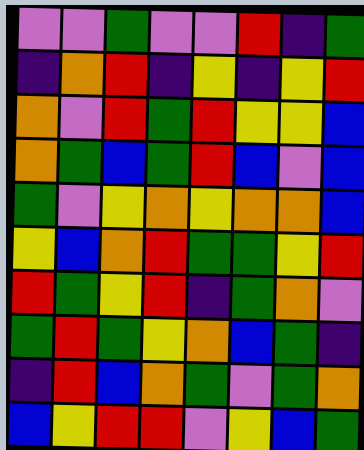[["violet", "violet", "green", "violet", "violet", "red", "indigo", "green"], ["indigo", "orange", "red", "indigo", "yellow", "indigo", "yellow", "red"], ["orange", "violet", "red", "green", "red", "yellow", "yellow", "blue"], ["orange", "green", "blue", "green", "red", "blue", "violet", "blue"], ["green", "violet", "yellow", "orange", "yellow", "orange", "orange", "blue"], ["yellow", "blue", "orange", "red", "green", "green", "yellow", "red"], ["red", "green", "yellow", "red", "indigo", "green", "orange", "violet"], ["green", "red", "green", "yellow", "orange", "blue", "green", "indigo"], ["indigo", "red", "blue", "orange", "green", "violet", "green", "orange"], ["blue", "yellow", "red", "red", "violet", "yellow", "blue", "green"]]